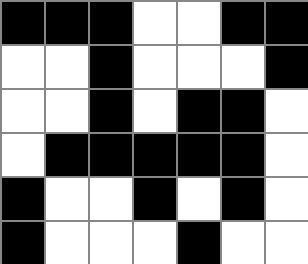[["black", "black", "black", "white", "white", "black", "black"], ["white", "white", "black", "white", "white", "white", "black"], ["white", "white", "black", "white", "black", "black", "white"], ["white", "black", "black", "black", "black", "black", "white"], ["black", "white", "white", "black", "white", "black", "white"], ["black", "white", "white", "white", "black", "white", "white"]]